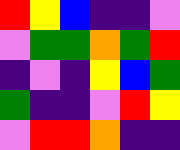[["red", "yellow", "blue", "indigo", "indigo", "violet"], ["violet", "green", "green", "orange", "green", "red"], ["indigo", "violet", "indigo", "yellow", "blue", "green"], ["green", "indigo", "indigo", "violet", "red", "yellow"], ["violet", "red", "red", "orange", "indigo", "indigo"]]